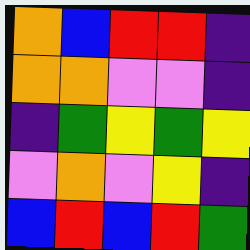[["orange", "blue", "red", "red", "indigo"], ["orange", "orange", "violet", "violet", "indigo"], ["indigo", "green", "yellow", "green", "yellow"], ["violet", "orange", "violet", "yellow", "indigo"], ["blue", "red", "blue", "red", "green"]]